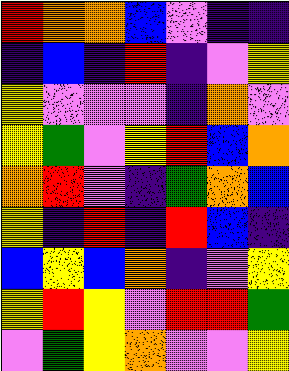[["red", "orange", "orange", "blue", "violet", "indigo", "indigo"], ["indigo", "blue", "indigo", "red", "indigo", "violet", "yellow"], ["yellow", "violet", "violet", "violet", "indigo", "orange", "violet"], ["yellow", "green", "violet", "yellow", "red", "blue", "orange"], ["orange", "red", "violet", "indigo", "green", "orange", "blue"], ["yellow", "indigo", "red", "indigo", "red", "blue", "indigo"], ["blue", "yellow", "blue", "orange", "indigo", "violet", "yellow"], ["yellow", "red", "yellow", "violet", "red", "red", "green"], ["violet", "green", "yellow", "orange", "violet", "violet", "yellow"]]